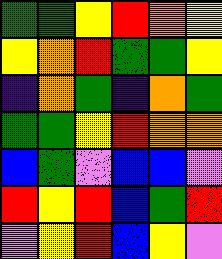[["green", "green", "yellow", "red", "orange", "yellow"], ["yellow", "orange", "red", "green", "green", "yellow"], ["indigo", "orange", "green", "indigo", "orange", "green"], ["green", "green", "yellow", "red", "orange", "orange"], ["blue", "green", "violet", "blue", "blue", "violet"], ["red", "yellow", "red", "blue", "green", "red"], ["violet", "yellow", "red", "blue", "yellow", "violet"]]